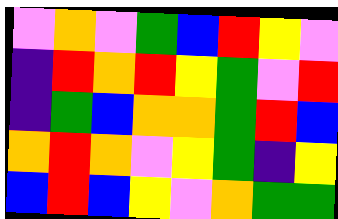[["violet", "orange", "violet", "green", "blue", "red", "yellow", "violet"], ["indigo", "red", "orange", "red", "yellow", "green", "violet", "red"], ["indigo", "green", "blue", "orange", "orange", "green", "red", "blue"], ["orange", "red", "orange", "violet", "yellow", "green", "indigo", "yellow"], ["blue", "red", "blue", "yellow", "violet", "orange", "green", "green"]]